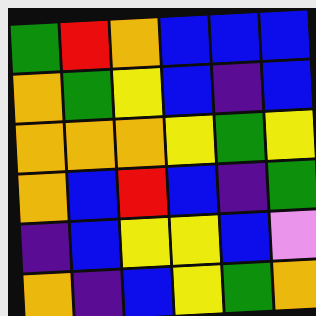[["green", "red", "orange", "blue", "blue", "blue"], ["orange", "green", "yellow", "blue", "indigo", "blue"], ["orange", "orange", "orange", "yellow", "green", "yellow"], ["orange", "blue", "red", "blue", "indigo", "green"], ["indigo", "blue", "yellow", "yellow", "blue", "violet"], ["orange", "indigo", "blue", "yellow", "green", "orange"]]